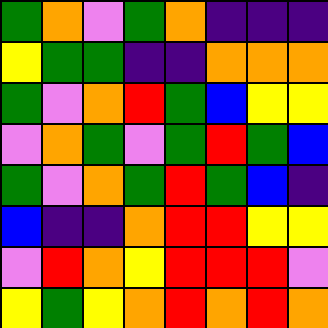[["green", "orange", "violet", "green", "orange", "indigo", "indigo", "indigo"], ["yellow", "green", "green", "indigo", "indigo", "orange", "orange", "orange"], ["green", "violet", "orange", "red", "green", "blue", "yellow", "yellow"], ["violet", "orange", "green", "violet", "green", "red", "green", "blue"], ["green", "violet", "orange", "green", "red", "green", "blue", "indigo"], ["blue", "indigo", "indigo", "orange", "red", "red", "yellow", "yellow"], ["violet", "red", "orange", "yellow", "red", "red", "red", "violet"], ["yellow", "green", "yellow", "orange", "red", "orange", "red", "orange"]]